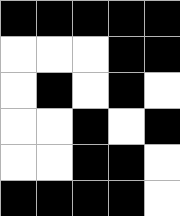[["black", "black", "black", "black", "black"], ["white", "white", "white", "black", "black"], ["white", "black", "white", "black", "white"], ["white", "white", "black", "white", "black"], ["white", "white", "black", "black", "white"], ["black", "black", "black", "black", "white"]]